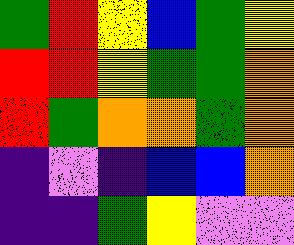[["green", "red", "yellow", "blue", "green", "yellow"], ["red", "red", "yellow", "green", "green", "orange"], ["red", "green", "orange", "orange", "green", "orange"], ["indigo", "violet", "indigo", "blue", "blue", "orange"], ["indigo", "indigo", "green", "yellow", "violet", "violet"]]